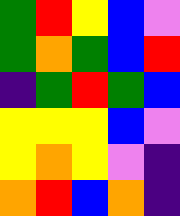[["green", "red", "yellow", "blue", "violet"], ["green", "orange", "green", "blue", "red"], ["indigo", "green", "red", "green", "blue"], ["yellow", "yellow", "yellow", "blue", "violet"], ["yellow", "orange", "yellow", "violet", "indigo"], ["orange", "red", "blue", "orange", "indigo"]]